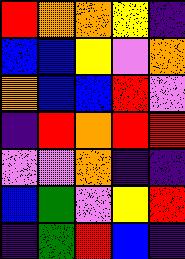[["red", "orange", "orange", "yellow", "indigo"], ["blue", "blue", "yellow", "violet", "orange"], ["orange", "blue", "blue", "red", "violet"], ["indigo", "red", "orange", "red", "red"], ["violet", "violet", "orange", "indigo", "indigo"], ["blue", "green", "violet", "yellow", "red"], ["indigo", "green", "red", "blue", "indigo"]]